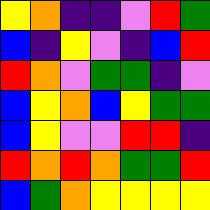[["yellow", "orange", "indigo", "indigo", "violet", "red", "green"], ["blue", "indigo", "yellow", "violet", "indigo", "blue", "red"], ["red", "orange", "violet", "green", "green", "indigo", "violet"], ["blue", "yellow", "orange", "blue", "yellow", "green", "green"], ["blue", "yellow", "violet", "violet", "red", "red", "indigo"], ["red", "orange", "red", "orange", "green", "green", "red"], ["blue", "green", "orange", "yellow", "yellow", "yellow", "yellow"]]